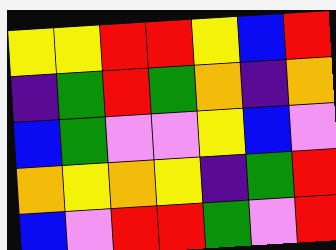[["yellow", "yellow", "red", "red", "yellow", "blue", "red"], ["indigo", "green", "red", "green", "orange", "indigo", "orange"], ["blue", "green", "violet", "violet", "yellow", "blue", "violet"], ["orange", "yellow", "orange", "yellow", "indigo", "green", "red"], ["blue", "violet", "red", "red", "green", "violet", "red"]]